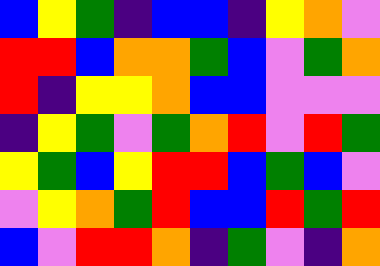[["blue", "yellow", "green", "indigo", "blue", "blue", "indigo", "yellow", "orange", "violet"], ["red", "red", "blue", "orange", "orange", "green", "blue", "violet", "green", "orange"], ["red", "indigo", "yellow", "yellow", "orange", "blue", "blue", "violet", "violet", "violet"], ["indigo", "yellow", "green", "violet", "green", "orange", "red", "violet", "red", "green"], ["yellow", "green", "blue", "yellow", "red", "red", "blue", "green", "blue", "violet"], ["violet", "yellow", "orange", "green", "red", "blue", "blue", "red", "green", "red"], ["blue", "violet", "red", "red", "orange", "indigo", "green", "violet", "indigo", "orange"]]